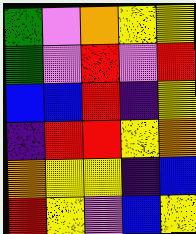[["green", "violet", "orange", "yellow", "yellow"], ["green", "violet", "red", "violet", "red"], ["blue", "blue", "red", "indigo", "yellow"], ["indigo", "red", "red", "yellow", "orange"], ["orange", "yellow", "yellow", "indigo", "blue"], ["red", "yellow", "violet", "blue", "yellow"]]